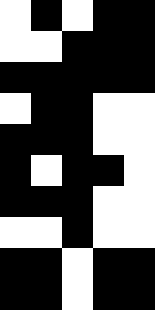[["white", "black", "white", "black", "black"], ["white", "white", "black", "black", "black"], ["black", "black", "black", "black", "black"], ["white", "black", "black", "white", "white"], ["black", "black", "black", "white", "white"], ["black", "white", "black", "black", "white"], ["black", "black", "black", "white", "white"], ["white", "white", "black", "white", "white"], ["black", "black", "white", "black", "black"], ["black", "black", "white", "black", "black"]]